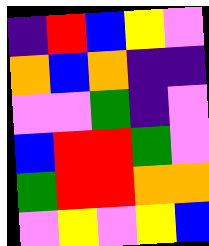[["indigo", "red", "blue", "yellow", "violet"], ["orange", "blue", "orange", "indigo", "indigo"], ["violet", "violet", "green", "indigo", "violet"], ["blue", "red", "red", "green", "violet"], ["green", "red", "red", "orange", "orange"], ["violet", "yellow", "violet", "yellow", "blue"]]